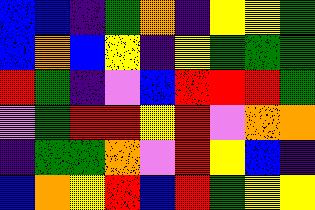[["blue", "blue", "indigo", "green", "orange", "indigo", "yellow", "yellow", "green"], ["blue", "orange", "blue", "yellow", "indigo", "yellow", "green", "green", "green"], ["red", "green", "indigo", "violet", "blue", "red", "red", "red", "green"], ["violet", "green", "red", "red", "yellow", "red", "violet", "orange", "orange"], ["indigo", "green", "green", "orange", "violet", "red", "yellow", "blue", "indigo"], ["blue", "orange", "yellow", "red", "blue", "red", "green", "yellow", "yellow"]]